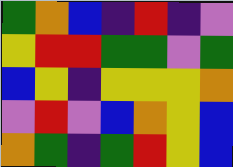[["green", "orange", "blue", "indigo", "red", "indigo", "violet"], ["yellow", "red", "red", "green", "green", "violet", "green"], ["blue", "yellow", "indigo", "yellow", "yellow", "yellow", "orange"], ["violet", "red", "violet", "blue", "orange", "yellow", "blue"], ["orange", "green", "indigo", "green", "red", "yellow", "blue"]]